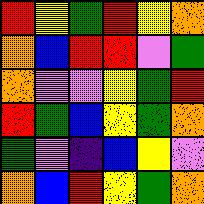[["red", "yellow", "green", "red", "yellow", "orange"], ["orange", "blue", "red", "red", "violet", "green"], ["orange", "violet", "violet", "yellow", "green", "red"], ["red", "green", "blue", "yellow", "green", "orange"], ["green", "violet", "indigo", "blue", "yellow", "violet"], ["orange", "blue", "red", "yellow", "green", "orange"]]